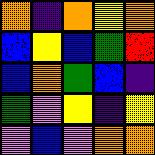[["orange", "indigo", "orange", "yellow", "orange"], ["blue", "yellow", "blue", "green", "red"], ["blue", "orange", "green", "blue", "indigo"], ["green", "violet", "yellow", "indigo", "yellow"], ["violet", "blue", "violet", "orange", "orange"]]